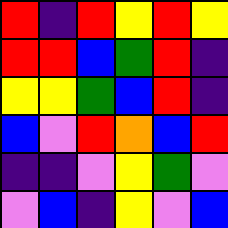[["red", "indigo", "red", "yellow", "red", "yellow"], ["red", "red", "blue", "green", "red", "indigo"], ["yellow", "yellow", "green", "blue", "red", "indigo"], ["blue", "violet", "red", "orange", "blue", "red"], ["indigo", "indigo", "violet", "yellow", "green", "violet"], ["violet", "blue", "indigo", "yellow", "violet", "blue"]]